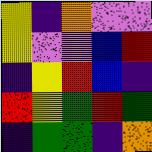[["yellow", "indigo", "orange", "violet", "violet"], ["yellow", "violet", "violet", "blue", "red"], ["indigo", "yellow", "red", "blue", "indigo"], ["red", "yellow", "green", "red", "green"], ["indigo", "green", "green", "indigo", "orange"]]